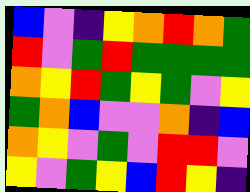[["blue", "violet", "indigo", "yellow", "orange", "red", "orange", "green"], ["red", "violet", "green", "red", "green", "green", "green", "green"], ["orange", "yellow", "red", "green", "yellow", "green", "violet", "yellow"], ["green", "orange", "blue", "violet", "violet", "orange", "indigo", "blue"], ["orange", "yellow", "violet", "green", "violet", "red", "red", "violet"], ["yellow", "violet", "green", "yellow", "blue", "red", "yellow", "indigo"]]